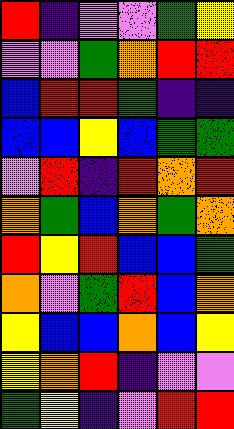[["red", "indigo", "violet", "violet", "green", "yellow"], ["violet", "violet", "green", "orange", "red", "red"], ["blue", "red", "red", "green", "indigo", "indigo"], ["blue", "blue", "yellow", "blue", "green", "green"], ["violet", "red", "indigo", "red", "orange", "red"], ["orange", "green", "blue", "orange", "green", "orange"], ["red", "yellow", "red", "blue", "blue", "green"], ["orange", "violet", "green", "red", "blue", "orange"], ["yellow", "blue", "blue", "orange", "blue", "yellow"], ["yellow", "orange", "red", "indigo", "violet", "violet"], ["green", "yellow", "indigo", "violet", "red", "red"]]